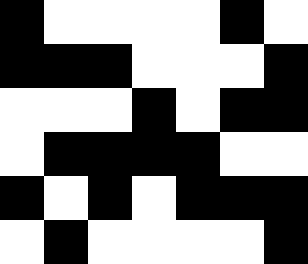[["black", "white", "white", "white", "white", "black", "white"], ["black", "black", "black", "white", "white", "white", "black"], ["white", "white", "white", "black", "white", "black", "black"], ["white", "black", "black", "black", "black", "white", "white"], ["black", "white", "black", "white", "black", "black", "black"], ["white", "black", "white", "white", "white", "white", "black"]]